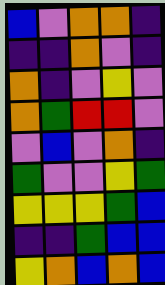[["blue", "violet", "orange", "orange", "indigo"], ["indigo", "indigo", "orange", "violet", "indigo"], ["orange", "indigo", "violet", "yellow", "violet"], ["orange", "green", "red", "red", "violet"], ["violet", "blue", "violet", "orange", "indigo"], ["green", "violet", "violet", "yellow", "green"], ["yellow", "yellow", "yellow", "green", "blue"], ["indigo", "indigo", "green", "blue", "blue"], ["yellow", "orange", "blue", "orange", "blue"]]